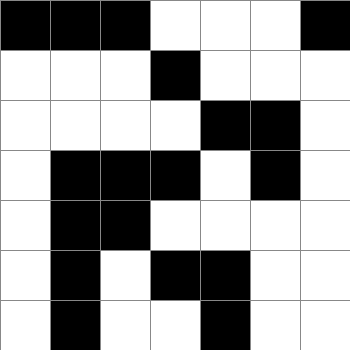[["black", "black", "black", "white", "white", "white", "black"], ["white", "white", "white", "black", "white", "white", "white"], ["white", "white", "white", "white", "black", "black", "white"], ["white", "black", "black", "black", "white", "black", "white"], ["white", "black", "black", "white", "white", "white", "white"], ["white", "black", "white", "black", "black", "white", "white"], ["white", "black", "white", "white", "black", "white", "white"]]